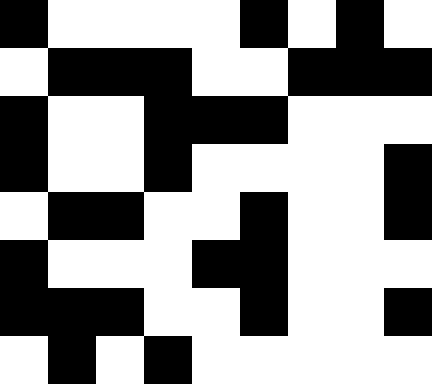[["black", "white", "white", "white", "white", "black", "white", "black", "white"], ["white", "black", "black", "black", "white", "white", "black", "black", "black"], ["black", "white", "white", "black", "black", "black", "white", "white", "white"], ["black", "white", "white", "black", "white", "white", "white", "white", "black"], ["white", "black", "black", "white", "white", "black", "white", "white", "black"], ["black", "white", "white", "white", "black", "black", "white", "white", "white"], ["black", "black", "black", "white", "white", "black", "white", "white", "black"], ["white", "black", "white", "black", "white", "white", "white", "white", "white"]]